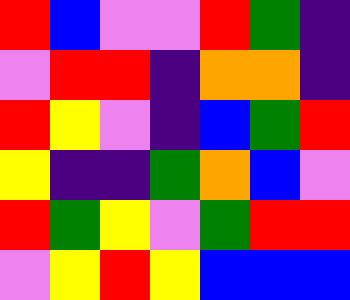[["red", "blue", "violet", "violet", "red", "green", "indigo"], ["violet", "red", "red", "indigo", "orange", "orange", "indigo"], ["red", "yellow", "violet", "indigo", "blue", "green", "red"], ["yellow", "indigo", "indigo", "green", "orange", "blue", "violet"], ["red", "green", "yellow", "violet", "green", "red", "red"], ["violet", "yellow", "red", "yellow", "blue", "blue", "blue"]]